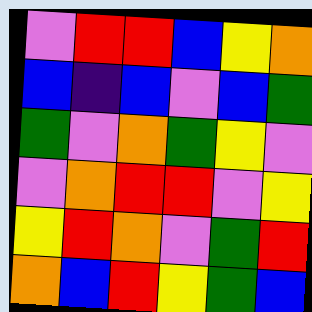[["violet", "red", "red", "blue", "yellow", "orange"], ["blue", "indigo", "blue", "violet", "blue", "green"], ["green", "violet", "orange", "green", "yellow", "violet"], ["violet", "orange", "red", "red", "violet", "yellow"], ["yellow", "red", "orange", "violet", "green", "red"], ["orange", "blue", "red", "yellow", "green", "blue"]]